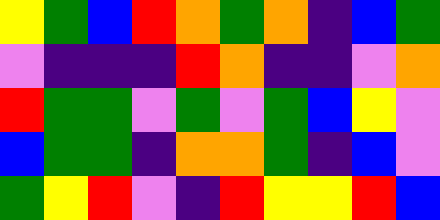[["yellow", "green", "blue", "red", "orange", "green", "orange", "indigo", "blue", "green"], ["violet", "indigo", "indigo", "indigo", "red", "orange", "indigo", "indigo", "violet", "orange"], ["red", "green", "green", "violet", "green", "violet", "green", "blue", "yellow", "violet"], ["blue", "green", "green", "indigo", "orange", "orange", "green", "indigo", "blue", "violet"], ["green", "yellow", "red", "violet", "indigo", "red", "yellow", "yellow", "red", "blue"]]